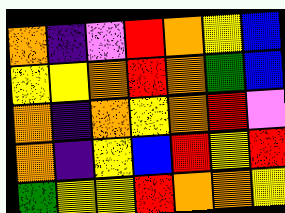[["orange", "indigo", "violet", "red", "orange", "yellow", "blue"], ["yellow", "yellow", "orange", "red", "orange", "green", "blue"], ["orange", "indigo", "orange", "yellow", "orange", "red", "violet"], ["orange", "indigo", "yellow", "blue", "red", "yellow", "red"], ["green", "yellow", "yellow", "red", "orange", "orange", "yellow"]]